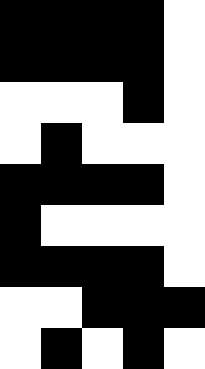[["black", "black", "black", "black", "white"], ["black", "black", "black", "black", "white"], ["white", "white", "white", "black", "white"], ["white", "black", "white", "white", "white"], ["black", "black", "black", "black", "white"], ["black", "white", "white", "white", "white"], ["black", "black", "black", "black", "white"], ["white", "white", "black", "black", "black"], ["white", "black", "white", "black", "white"]]